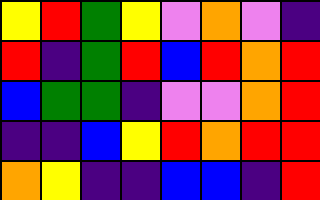[["yellow", "red", "green", "yellow", "violet", "orange", "violet", "indigo"], ["red", "indigo", "green", "red", "blue", "red", "orange", "red"], ["blue", "green", "green", "indigo", "violet", "violet", "orange", "red"], ["indigo", "indigo", "blue", "yellow", "red", "orange", "red", "red"], ["orange", "yellow", "indigo", "indigo", "blue", "blue", "indigo", "red"]]